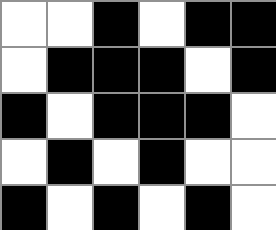[["white", "white", "black", "white", "black", "black"], ["white", "black", "black", "black", "white", "black"], ["black", "white", "black", "black", "black", "white"], ["white", "black", "white", "black", "white", "white"], ["black", "white", "black", "white", "black", "white"]]